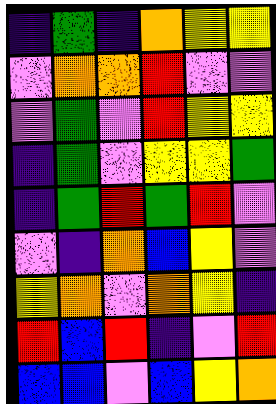[["indigo", "green", "indigo", "orange", "yellow", "yellow"], ["violet", "orange", "orange", "red", "violet", "violet"], ["violet", "green", "violet", "red", "yellow", "yellow"], ["indigo", "green", "violet", "yellow", "yellow", "green"], ["indigo", "green", "red", "green", "red", "violet"], ["violet", "indigo", "orange", "blue", "yellow", "violet"], ["yellow", "orange", "violet", "orange", "yellow", "indigo"], ["red", "blue", "red", "indigo", "violet", "red"], ["blue", "blue", "violet", "blue", "yellow", "orange"]]